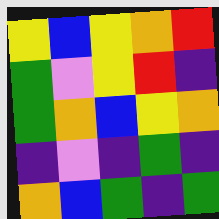[["yellow", "blue", "yellow", "orange", "red"], ["green", "violet", "yellow", "red", "indigo"], ["green", "orange", "blue", "yellow", "orange"], ["indigo", "violet", "indigo", "green", "indigo"], ["orange", "blue", "green", "indigo", "green"]]